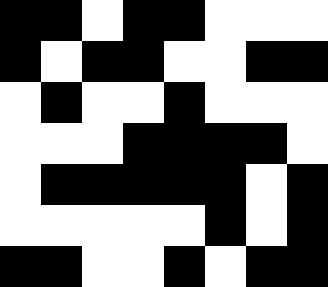[["black", "black", "white", "black", "black", "white", "white", "white"], ["black", "white", "black", "black", "white", "white", "black", "black"], ["white", "black", "white", "white", "black", "white", "white", "white"], ["white", "white", "white", "black", "black", "black", "black", "white"], ["white", "black", "black", "black", "black", "black", "white", "black"], ["white", "white", "white", "white", "white", "black", "white", "black"], ["black", "black", "white", "white", "black", "white", "black", "black"]]